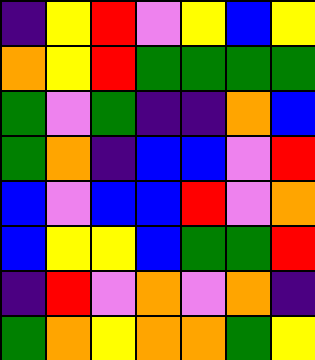[["indigo", "yellow", "red", "violet", "yellow", "blue", "yellow"], ["orange", "yellow", "red", "green", "green", "green", "green"], ["green", "violet", "green", "indigo", "indigo", "orange", "blue"], ["green", "orange", "indigo", "blue", "blue", "violet", "red"], ["blue", "violet", "blue", "blue", "red", "violet", "orange"], ["blue", "yellow", "yellow", "blue", "green", "green", "red"], ["indigo", "red", "violet", "orange", "violet", "orange", "indigo"], ["green", "orange", "yellow", "orange", "orange", "green", "yellow"]]